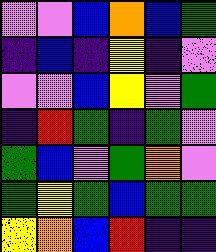[["violet", "violet", "blue", "orange", "blue", "green"], ["indigo", "blue", "indigo", "yellow", "indigo", "violet"], ["violet", "violet", "blue", "yellow", "violet", "green"], ["indigo", "red", "green", "indigo", "green", "violet"], ["green", "blue", "violet", "green", "orange", "violet"], ["green", "yellow", "green", "blue", "green", "green"], ["yellow", "orange", "blue", "red", "indigo", "indigo"]]